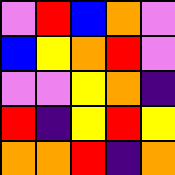[["violet", "red", "blue", "orange", "violet"], ["blue", "yellow", "orange", "red", "violet"], ["violet", "violet", "yellow", "orange", "indigo"], ["red", "indigo", "yellow", "red", "yellow"], ["orange", "orange", "red", "indigo", "orange"]]